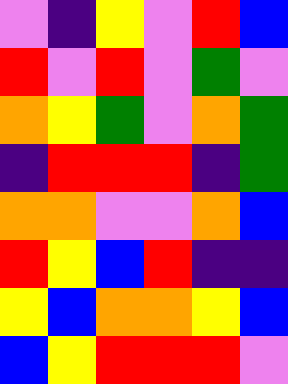[["violet", "indigo", "yellow", "violet", "red", "blue"], ["red", "violet", "red", "violet", "green", "violet"], ["orange", "yellow", "green", "violet", "orange", "green"], ["indigo", "red", "red", "red", "indigo", "green"], ["orange", "orange", "violet", "violet", "orange", "blue"], ["red", "yellow", "blue", "red", "indigo", "indigo"], ["yellow", "blue", "orange", "orange", "yellow", "blue"], ["blue", "yellow", "red", "red", "red", "violet"]]